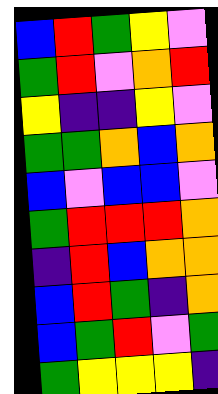[["blue", "red", "green", "yellow", "violet"], ["green", "red", "violet", "orange", "red"], ["yellow", "indigo", "indigo", "yellow", "violet"], ["green", "green", "orange", "blue", "orange"], ["blue", "violet", "blue", "blue", "violet"], ["green", "red", "red", "red", "orange"], ["indigo", "red", "blue", "orange", "orange"], ["blue", "red", "green", "indigo", "orange"], ["blue", "green", "red", "violet", "green"], ["green", "yellow", "yellow", "yellow", "indigo"]]